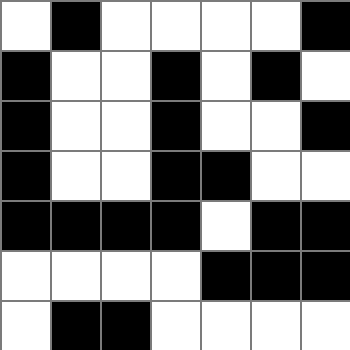[["white", "black", "white", "white", "white", "white", "black"], ["black", "white", "white", "black", "white", "black", "white"], ["black", "white", "white", "black", "white", "white", "black"], ["black", "white", "white", "black", "black", "white", "white"], ["black", "black", "black", "black", "white", "black", "black"], ["white", "white", "white", "white", "black", "black", "black"], ["white", "black", "black", "white", "white", "white", "white"]]